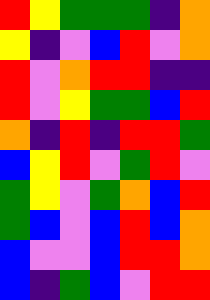[["red", "yellow", "green", "green", "green", "indigo", "orange"], ["yellow", "indigo", "violet", "blue", "red", "violet", "orange"], ["red", "violet", "orange", "red", "red", "indigo", "indigo"], ["red", "violet", "yellow", "green", "green", "blue", "red"], ["orange", "indigo", "red", "indigo", "red", "red", "green"], ["blue", "yellow", "red", "violet", "green", "red", "violet"], ["green", "yellow", "violet", "green", "orange", "blue", "red"], ["green", "blue", "violet", "blue", "red", "blue", "orange"], ["blue", "violet", "violet", "blue", "red", "red", "orange"], ["blue", "indigo", "green", "blue", "violet", "red", "red"]]